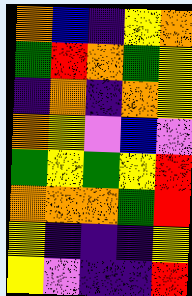[["orange", "blue", "indigo", "yellow", "orange"], ["green", "red", "orange", "green", "yellow"], ["indigo", "orange", "indigo", "orange", "yellow"], ["orange", "yellow", "violet", "blue", "violet"], ["green", "yellow", "green", "yellow", "red"], ["orange", "orange", "orange", "green", "red"], ["yellow", "indigo", "indigo", "indigo", "yellow"], ["yellow", "violet", "indigo", "indigo", "red"]]